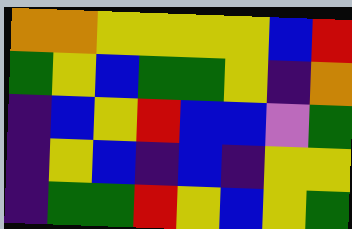[["orange", "orange", "yellow", "yellow", "yellow", "yellow", "blue", "red"], ["green", "yellow", "blue", "green", "green", "yellow", "indigo", "orange"], ["indigo", "blue", "yellow", "red", "blue", "blue", "violet", "green"], ["indigo", "yellow", "blue", "indigo", "blue", "indigo", "yellow", "yellow"], ["indigo", "green", "green", "red", "yellow", "blue", "yellow", "green"]]